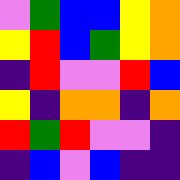[["violet", "green", "blue", "blue", "yellow", "orange"], ["yellow", "red", "blue", "green", "yellow", "orange"], ["indigo", "red", "violet", "violet", "red", "blue"], ["yellow", "indigo", "orange", "orange", "indigo", "orange"], ["red", "green", "red", "violet", "violet", "indigo"], ["indigo", "blue", "violet", "blue", "indigo", "indigo"]]